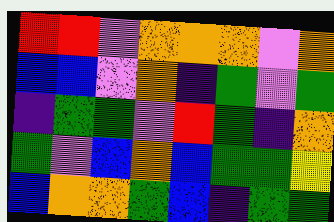[["red", "red", "violet", "orange", "orange", "orange", "violet", "orange"], ["blue", "blue", "violet", "orange", "indigo", "green", "violet", "green"], ["indigo", "green", "green", "violet", "red", "green", "indigo", "orange"], ["green", "violet", "blue", "orange", "blue", "green", "green", "yellow"], ["blue", "orange", "orange", "green", "blue", "indigo", "green", "green"]]